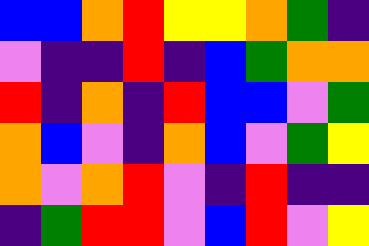[["blue", "blue", "orange", "red", "yellow", "yellow", "orange", "green", "indigo"], ["violet", "indigo", "indigo", "red", "indigo", "blue", "green", "orange", "orange"], ["red", "indigo", "orange", "indigo", "red", "blue", "blue", "violet", "green"], ["orange", "blue", "violet", "indigo", "orange", "blue", "violet", "green", "yellow"], ["orange", "violet", "orange", "red", "violet", "indigo", "red", "indigo", "indigo"], ["indigo", "green", "red", "red", "violet", "blue", "red", "violet", "yellow"]]